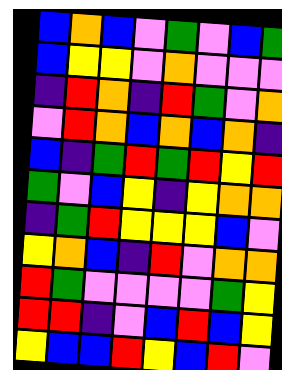[["blue", "orange", "blue", "violet", "green", "violet", "blue", "green"], ["blue", "yellow", "yellow", "violet", "orange", "violet", "violet", "violet"], ["indigo", "red", "orange", "indigo", "red", "green", "violet", "orange"], ["violet", "red", "orange", "blue", "orange", "blue", "orange", "indigo"], ["blue", "indigo", "green", "red", "green", "red", "yellow", "red"], ["green", "violet", "blue", "yellow", "indigo", "yellow", "orange", "orange"], ["indigo", "green", "red", "yellow", "yellow", "yellow", "blue", "violet"], ["yellow", "orange", "blue", "indigo", "red", "violet", "orange", "orange"], ["red", "green", "violet", "violet", "violet", "violet", "green", "yellow"], ["red", "red", "indigo", "violet", "blue", "red", "blue", "yellow"], ["yellow", "blue", "blue", "red", "yellow", "blue", "red", "violet"]]